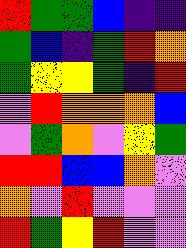[["red", "green", "green", "blue", "indigo", "indigo"], ["green", "blue", "indigo", "green", "red", "orange"], ["green", "yellow", "yellow", "green", "indigo", "red"], ["violet", "red", "orange", "orange", "orange", "blue"], ["violet", "green", "orange", "violet", "yellow", "green"], ["red", "red", "blue", "blue", "orange", "violet"], ["orange", "violet", "red", "violet", "violet", "violet"], ["red", "green", "yellow", "red", "violet", "violet"]]